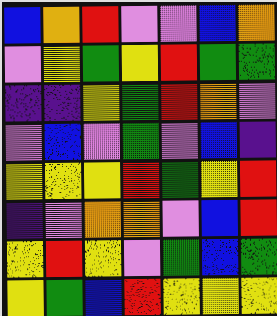[["blue", "orange", "red", "violet", "violet", "blue", "orange"], ["violet", "yellow", "green", "yellow", "red", "green", "green"], ["indigo", "indigo", "yellow", "green", "red", "orange", "violet"], ["violet", "blue", "violet", "green", "violet", "blue", "indigo"], ["yellow", "yellow", "yellow", "red", "green", "yellow", "red"], ["indigo", "violet", "orange", "orange", "violet", "blue", "red"], ["yellow", "red", "yellow", "violet", "green", "blue", "green"], ["yellow", "green", "blue", "red", "yellow", "yellow", "yellow"]]